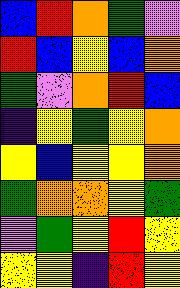[["blue", "red", "orange", "green", "violet"], ["red", "blue", "yellow", "blue", "orange"], ["green", "violet", "orange", "red", "blue"], ["indigo", "yellow", "green", "yellow", "orange"], ["yellow", "blue", "yellow", "yellow", "orange"], ["green", "orange", "orange", "yellow", "green"], ["violet", "green", "yellow", "red", "yellow"], ["yellow", "yellow", "indigo", "red", "yellow"]]